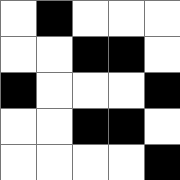[["white", "black", "white", "white", "white"], ["white", "white", "black", "black", "white"], ["black", "white", "white", "white", "black"], ["white", "white", "black", "black", "white"], ["white", "white", "white", "white", "black"]]